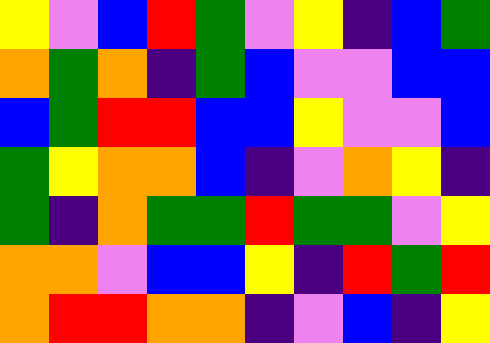[["yellow", "violet", "blue", "red", "green", "violet", "yellow", "indigo", "blue", "green"], ["orange", "green", "orange", "indigo", "green", "blue", "violet", "violet", "blue", "blue"], ["blue", "green", "red", "red", "blue", "blue", "yellow", "violet", "violet", "blue"], ["green", "yellow", "orange", "orange", "blue", "indigo", "violet", "orange", "yellow", "indigo"], ["green", "indigo", "orange", "green", "green", "red", "green", "green", "violet", "yellow"], ["orange", "orange", "violet", "blue", "blue", "yellow", "indigo", "red", "green", "red"], ["orange", "red", "red", "orange", "orange", "indigo", "violet", "blue", "indigo", "yellow"]]